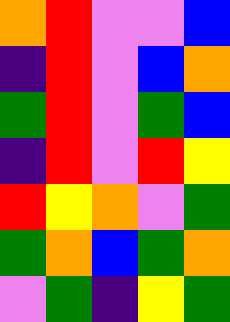[["orange", "red", "violet", "violet", "blue"], ["indigo", "red", "violet", "blue", "orange"], ["green", "red", "violet", "green", "blue"], ["indigo", "red", "violet", "red", "yellow"], ["red", "yellow", "orange", "violet", "green"], ["green", "orange", "blue", "green", "orange"], ["violet", "green", "indigo", "yellow", "green"]]